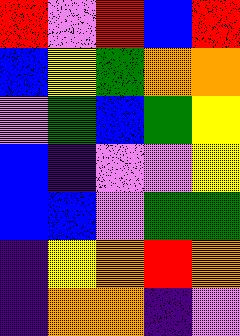[["red", "violet", "red", "blue", "red"], ["blue", "yellow", "green", "orange", "orange"], ["violet", "green", "blue", "green", "yellow"], ["blue", "indigo", "violet", "violet", "yellow"], ["blue", "blue", "violet", "green", "green"], ["indigo", "yellow", "orange", "red", "orange"], ["indigo", "orange", "orange", "indigo", "violet"]]